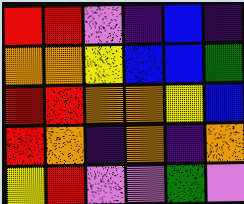[["red", "red", "violet", "indigo", "blue", "indigo"], ["orange", "orange", "yellow", "blue", "blue", "green"], ["red", "red", "orange", "orange", "yellow", "blue"], ["red", "orange", "indigo", "orange", "indigo", "orange"], ["yellow", "red", "violet", "violet", "green", "violet"]]